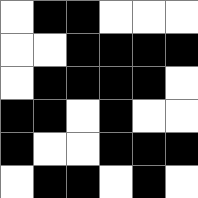[["white", "black", "black", "white", "white", "white"], ["white", "white", "black", "black", "black", "black"], ["white", "black", "black", "black", "black", "white"], ["black", "black", "white", "black", "white", "white"], ["black", "white", "white", "black", "black", "black"], ["white", "black", "black", "white", "black", "white"]]